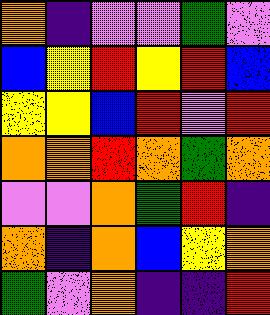[["orange", "indigo", "violet", "violet", "green", "violet"], ["blue", "yellow", "red", "yellow", "red", "blue"], ["yellow", "yellow", "blue", "red", "violet", "red"], ["orange", "orange", "red", "orange", "green", "orange"], ["violet", "violet", "orange", "green", "red", "indigo"], ["orange", "indigo", "orange", "blue", "yellow", "orange"], ["green", "violet", "orange", "indigo", "indigo", "red"]]